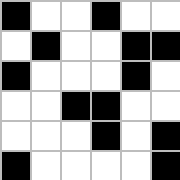[["black", "white", "white", "black", "white", "white"], ["white", "black", "white", "white", "black", "black"], ["black", "white", "white", "white", "black", "white"], ["white", "white", "black", "black", "white", "white"], ["white", "white", "white", "black", "white", "black"], ["black", "white", "white", "white", "white", "black"]]